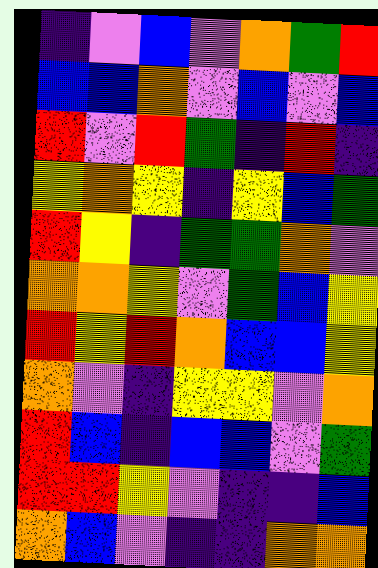[["indigo", "violet", "blue", "violet", "orange", "green", "red"], ["blue", "blue", "orange", "violet", "blue", "violet", "blue"], ["red", "violet", "red", "green", "indigo", "red", "indigo"], ["yellow", "orange", "yellow", "indigo", "yellow", "blue", "green"], ["red", "yellow", "indigo", "green", "green", "orange", "violet"], ["orange", "orange", "yellow", "violet", "green", "blue", "yellow"], ["red", "yellow", "red", "orange", "blue", "blue", "yellow"], ["orange", "violet", "indigo", "yellow", "yellow", "violet", "orange"], ["red", "blue", "indigo", "blue", "blue", "violet", "green"], ["red", "red", "yellow", "violet", "indigo", "indigo", "blue"], ["orange", "blue", "violet", "indigo", "indigo", "orange", "orange"]]